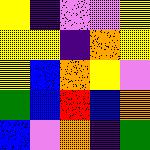[["yellow", "indigo", "violet", "violet", "yellow"], ["yellow", "yellow", "indigo", "orange", "yellow"], ["yellow", "blue", "orange", "yellow", "violet"], ["green", "blue", "red", "blue", "orange"], ["blue", "violet", "orange", "indigo", "green"]]